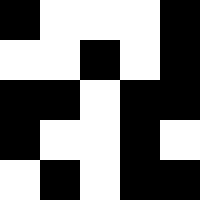[["black", "white", "white", "white", "black"], ["white", "white", "black", "white", "black"], ["black", "black", "white", "black", "black"], ["black", "white", "white", "black", "white"], ["white", "black", "white", "black", "black"]]